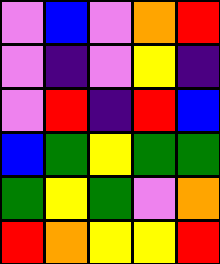[["violet", "blue", "violet", "orange", "red"], ["violet", "indigo", "violet", "yellow", "indigo"], ["violet", "red", "indigo", "red", "blue"], ["blue", "green", "yellow", "green", "green"], ["green", "yellow", "green", "violet", "orange"], ["red", "orange", "yellow", "yellow", "red"]]